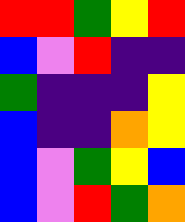[["red", "red", "green", "yellow", "red"], ["blue", "violet", "red", "indigo", "indigo"], ["green", "indigo", "indigo", "indigo", "yellow"], ["blue", "indigo", "indigo", "orange", "yellow"], ["blue", "violet", "green", "yellow", "blue"], ["blue", "violet", "red", "green", "orange"]]